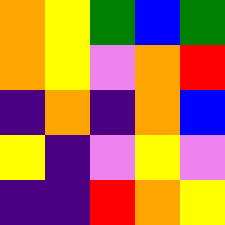[["orange", "yellow", "green", "blue", "green"], ["orange", "yellow", "violet", "orange", "red"], ["indigo", "orange", "indigo", "orange", "blue"], ["yellow", "indigo", "violet", "yellow", "violet"], ["indigo", "indigo", "red", "orange", "yellow"]]